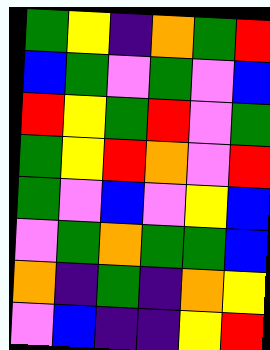[["green", "yellow", "indigo", "orange", "green", "red"], ["blue", "green", "violet", "green", "violet", "blue"], ["red", "yellow", "green", "red", "violet", "green"], ["green", "yellow", "red", "orange", "violet", "red"], ["green", "violet", "blue", "violet", "yellow", "blue"], ["violet", "green", "orange", "green", "green", "blue"], ["orange", "indigo", "green", "indigo", "orange", "yellow"], ["violet", "blue", "indigo", "indigo", "yellow", "red"]]